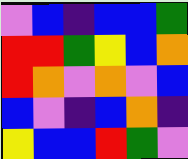[["violet", "blue", "indigo", "blue", "blue", "green"], ["red", "red", "green", "yellow", "blue", "orange"], ["red", "orange", "violet", "orange", "violet", "blue"], ["blue", "violet", "indigo", "blue", "orange", "indigo"], ["yellow", "blue", "blue", "red", "green", "violet"]]